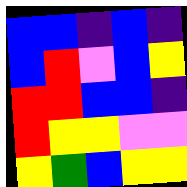[["blue", "blue", "indigo", "blue", "indigo"], ["blue", "red", "violet", "blue", "yellow"], ["red", "red", "blue", "blue", "indigo"], ["red", "yellow", "yellow", "violet", "violet"], ["yellow", "green", "blue", "yellow", "yellow"]]